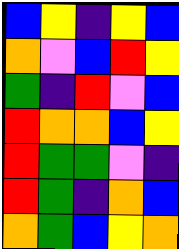[["blue", "yellow", "indigo", "yellow", "blue"], ["orange", "violet", "blue", "red", "yellow"], ["green", "indigo", "red", "violet", "blue"], ["red", "orange", "orange", "blue", "yellow"], ["red", "green", "green", "violet", "indigo"], ["red", "green", "indigo", "orange", "blue"], ["orange", "green", "blue", "yellow", "orange"]]